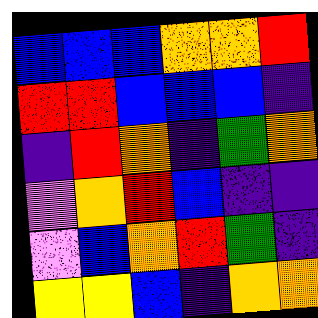[["blue", "blue", "blue", "orange", "orange", "red"], ["red", "red", "blue", "blue", "blue", "indigo"], ["indigo", "red", "orange", "indigo", "green", "orange"], ["violet", "orange", "red", "blue", "indigo", "indigo"], ["violet", "blue", "orange", "red", "green", "indigo"], ["yellow", "yellow", "blue", "indigo", "orange", "orange"]]